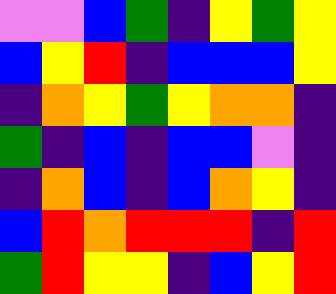[["violet", "violet", "blue", "green", "indigo", "yellow", "green", "yellow"], ["blue", "yellow", "red", "indigo", "blue", "blue", "blue", "yellow"], ["indigo", "orange", "yellow", "green", "yellow", "orange", "orange", "indigo"], ["green", "indigo", "blue", "indigo", "blue", "blue", "violet", "indigo"], ["indigo", "orange", "blue", "indigo", "blue", "orange", "yellow", "indigo"], ["blue", "red", "orange", "red", "red", "red", "indigo", "red"], ["green", "red", "yellow", "yellow", "indigo", "blue", "yellow", "red"]]